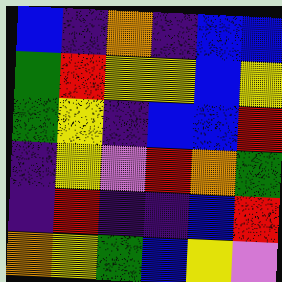[["blue", "indigo", "orange", "indigo", "blue", "blue"], ["green", "red", "yellow", "yellow", "blue", "yellow"], ["green", "yellow", "indigo", "blue", "blue", "red"], ["indigo", "yellow", "violet", "red", "orange", "green"], ["indigo", "red", "indigo", "indigo", "blue", "red"], ["orange", "yellow", "green", "blue", "yellow", "violet"]]